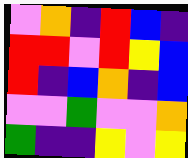[["violet", "orange", "indigo", "red", "blue", "indigo"], ["red", "red", "violet", "red", "yellow", "blue"], ["red", "indigo", "blue", "orange", "indigo", "blue"], ["violet", "violet", "green", "violet", "violet", "orange"], ["green", "indigo", "indigo", "yellow", "violet", "yellow"]]